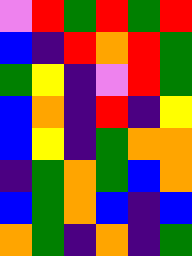[["violet", "red", "green", "red", "green", "red"], ["blue", "indigo", "red", "orange", "red", "green"], ["green", "yellow", "indigo", "violet", "red", "green"], ["blue", "orange", "indigo", "red", "indigo", "yellow"], ["blue", "yellow", "indigo", "green", "orange", "orange"], ["indigo", "green", "orange", "green", "blue", "orange"], ["blue", "green", "orange", "blue", "indigo", "blue"], ["orange", "green", "indigo", "orange", "indigo", "green"]]